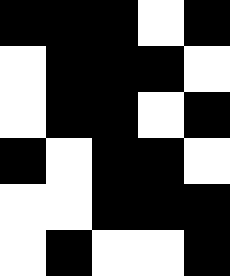[["black", "black", "black", "white", "black"], ["white", "black", "black", "black", "white"], ["white", "black", "black", "white", "black"], ["black", "white", "black", "black", "white"], ["white", "white", "black", "black", "black"], ["white", "black", "white", "white", "black"]]